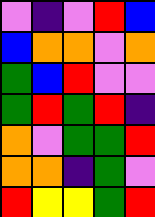[["violet", "indigo", "violet", "red", "blue"], ["blue", "orange", "orange", "violet", "orange"], ["green", "blue", "red", "violet", "violet"], ["green", "red", "green", "red", "indigo"], ["orange", "violet", "green", "green", "red"], ["orange", "orange", "indigo", "green", "violet"], ["red", "yellow", "yellow", "green", "red"]]